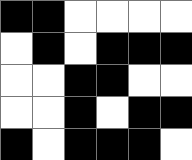[["black", "black", "white", "white", "white", "white"], ["white", "black", "white", "black", "black", "black"], ["white", "white", "black", "black", "white", "white"], ["white", "white", "black", "white", "black", "black"], ["black", "white", "black", "black", "black", "white"]]